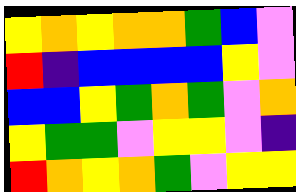[["yellow", "orange", "yellow", "orange", "orange", "green", "blue", "violet"], ["red", "indigo", "blue", "blue", "blue", "blue", "yellow", "violet"], ["blue", "blue", "yellow", "green", "orange", "green", "violet", "orange"], ["yellow", "green", "green", "violet", "yellow", "yellow", "violet", "indigo"], ["red", "orange", "yellow", "orange", "green", "violet", "yellow", "yellow"]]